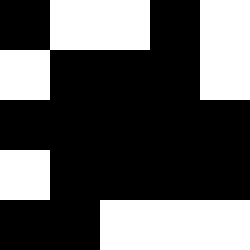[["black", "white", "white", "black", "white"], ["white", "black", "black", "black", "white"], ["black", "black", "black", "black", "black"], ["white", "black", "black", "black", "black"], ["black", "black", "white", "white", "white"]]